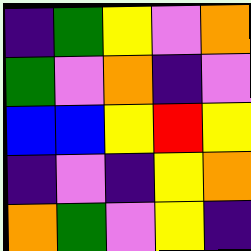[["indigo", "green", "yellow", "violet", "orange"], ["green", "violet", "orange", "indigo", "violet"], ["blue", "blue", "yellow", "red", "yellow"], ["indigo", "violet", "indigo", "yellow", "orange"], ["orange", "green", "violet", "yellow", "indigo"]]